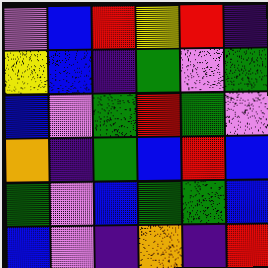[["violet", "blue", "red", "yellow", "red", "indigo"], ["yellow", "blue", "indigo", "green", "violet", "green"], ["blue", "violet", "green", "red", "green", "violet"], ["orange", "indigo", "green", "blue", "red", "blue"], ["green", "violet", "blue", "green", "green", "blue"], ["blue", "violet", "indigo", "orange", "indigo", "red"]]